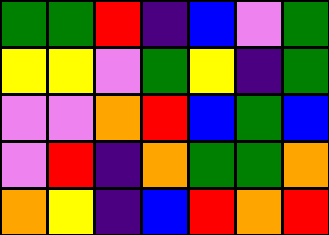[["green", "green", "red", "indigo", "blue", "violet", "green"], ["yellow", "yellow", "violet", "green", "yellow", "indigo", "green"], ["violet", "violet", "orange", "red", "blue", "green", "blue"], ["violet", "red", "indigo", "orange", "green", "green", "orange"], ["orange", "yellow", "indigo", "blue", "red", "orange", "red"]]